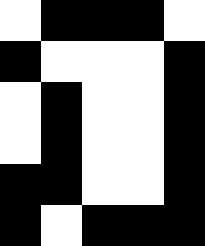[["white", "black", "black", "black", "white"], ["black", "white", "white", "white", "black"], ["white", "black", "white", "white", "black"], ["white", "black", "white", "white", "black"], ["black", "black", "white", "white", "black"], ["black", "white", "black", "black", "black"]]